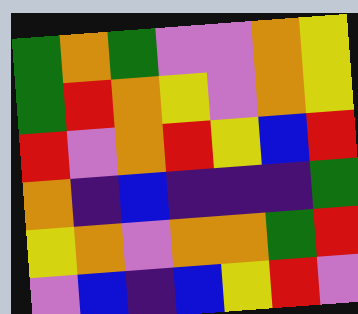[["green", "orange", "green", "violet", "violet", "orange", "yellow"], ["green", "red", "orange", "yellow", "violet", "orange", "yellow"], ["red", "violet", "orange", "red", "yellow", "blue", "red"], ["orange", "indigo", "blue", "indigo", "indigo", "indigo", "green"], ["yellow", "orange", "violet", "orange", "orange", "green", "red"], ["violet", "blue", "indigo", "blue", "yellow", "red", "violet"]]